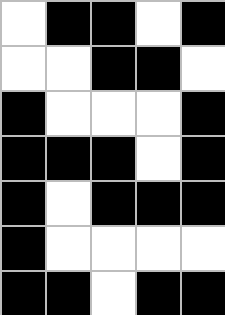[["white", "black", "black", "white", "black"], ["white", "white", "black", "black", "white"], ["black", "white", "white", "white", "black"], ["black", "black", "black", "white", "black"], ["black", "white", "black", "black", "black"], ["black", "white", "white", "white", "white"], ["black", "black", "white", "black", "black"]]